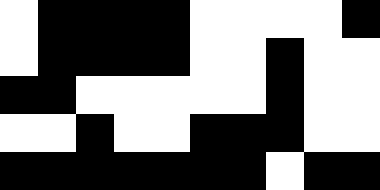[["white", "black", "black", "black", "black", "white", "white", "white", "white", "black"], ["white", "black", "black", "black", "black", "white", "white", "black", "white", "white"], ["black", "black", "white", "white", "white", "white", "white", "black", "white", "white"], ["white", "white", "black", "white", "white", "black", "black", "black", "white", "white"], ["black", "black", "black", "black", "black", "black", "black", "white", "black", "black"]]